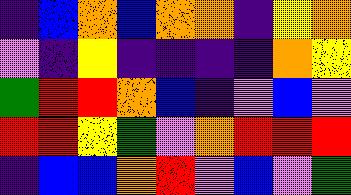[["indigo", "blue", "orange", "blue", "orange", "orange", "indigo", "yellow", "orange"], ["violet", "indigo", "yellow", "indigo", "indigo", "indigo", "indigo", "orange", "yellow"], ["green", "red", "red", "orange", "blue", "indigo", "violet", "blue", "violet"], ["red", "red", "yellow", "green", "violet", "orange", "red", "red", "red"], ["indigo", "blue", "blue", "orange", "red", "violet", "blue", "violet", "green"]]